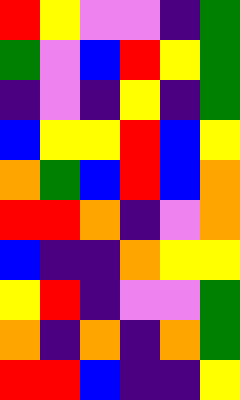[["red", "yellow", "violet", "violet", "indigo", "green"], ["green", "violet", "blue", "red", "yellow", "green"], ["indigo", "violet", "indigo", "yellow", "indigo", "green"], ["blue", "yellow", "yellow", "red", "blue", "yellow"], ["orange", "green", "blue", "red", "blue", "orange"], ["red", "red", "orange", "indigo", "violet", "orange"], ["blue", "indigo", "indigo", "orange", "yellow", "yellow"], ["yellow", "red", "indigo", "violet", "violet", "green"], ["orange", "indigo", "orange", "indigo", "orange", "green"], ["red", "red", "blue", "indigo", "indigo", "yellow"]]